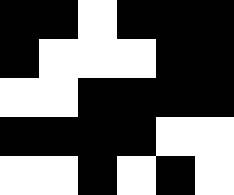[["black", "black", "white", "black", "black", "black"], ["black", "white", "white", "white", "black", "black"], ["white", "white", "black", "black", "black", "black"], ["black", "black", "black", "black", "white", "white"], ["white", "white", "black", "white", "black", "white"]]